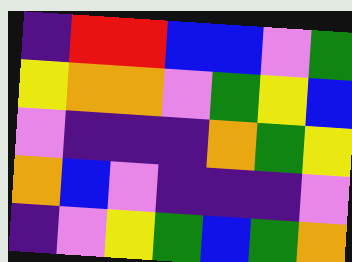[["indigo", "red", "red", "blue", "blue", "violet", "green"], ["yellow", "orange", "orange", "violet", "green", "yellow", "blue"], ["violet", "indigo", "indigo", "indigo", "orange", "green", "yellow"], ["orange", "blue", "violet", "indigo", "indigo", "indigo", "violet"], ["indigo", "violet", "yellow", "green", "blue", "green", "orange"]]